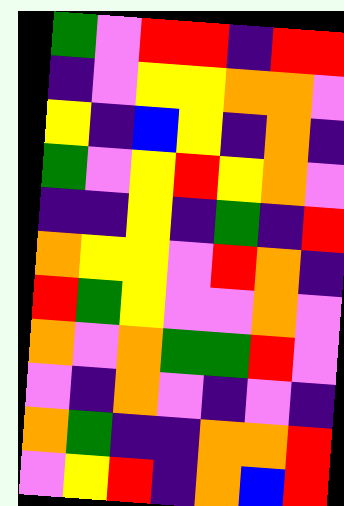[["green", "violet", "red", "red", "indigo", "red", "red"], ["indigo", "violet", "yellow", "yellow", "orange", "orange", "violet"], ["yellow", "indigo", "blue", "yellow", "indigo", "orange", "indigo"], ["green", "violet", "yellow", "red", "yellow", "orange", "violet"], ["indigo", "indigo", "yellow", "indigo", "green", "indigo", "red"], ["orange", "yellow", "yellow", "violet", "red", "orange", "indigo"], ["red", "green", "yellow", "violet", "violet", "orange", "violet"], ["orange", "violet", "orange", "green", "green", "red", "violet"], ["violet", "indigo", "orange", "violet", "indigo", "violet", "indigo"], ["orange", "green", "indigo", "indigo", "orange", "orange", "red"], ["violet", "yellow", "red", "indigo", "orange", "blue", "red"]]